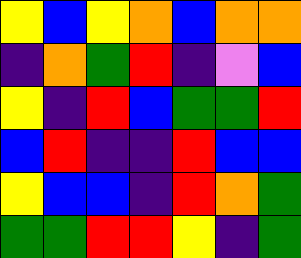[["yellow", "blue", "yellow", "orange", "blue", "orange", "orange"], ["indigo", "orange", "green", "red", "indigo", "violet", "blue"], ["yellow", "indigo", "red", "blue", "green", "green", "red"], ["blue", "red", "indigo", "indigo", "red", "blue", "blue"], ["yellow", "blue", "blue", "indigo", "red", "orange", "green"], ["green", "green", "red", "red", "yellow", "indigo", "green"]]